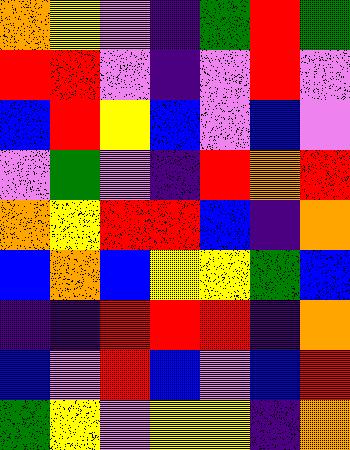[["orange", "yellow", "violet", "indigo", "green", "red", "green"], ["red", "red", "violet", "indigo", "violet", "red", "violet"], ["blue", "red", "yellow", "blue", "violet", "blue", "violet"], ["violet", "green", "violet", "indigo", "red", "orange", "red"], ["orange", "yellow", "red", "red", "blue", "indigo", "orange"], ["blue", "orange", "blue", "yellow", "yellow", "green", "blue"], ["indigo", "indigo", "red", "red", "red", "indigo", "orange"], ["blue", "violet", "red", "blue", "violet", "blue", "red"], ["green", "yellow", "violet", "yellow", "yellow", "indigo", "orange"]]